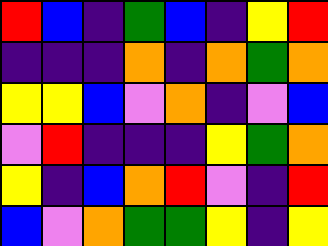[["red", "blue", "indigo", "green", "blue", "indigo", "yellow", "red"], ["indigo", "indigo", "indigo", "orange", "indigo", "orange", "green", "orange"], ["yellow", "yellow", "blue", "violet", "orange", "indigo", "violet", "blue"], ["violet", "red", "indigo", "indigo", "indigo", "yellow", "green", "orange"], ["yellow", "indigo", "blue", "orange", "red", "violet", "indigo", "red"], ["blue", "violet", "orange", "green", "green", "yellow", "indigo", "yellow"]]